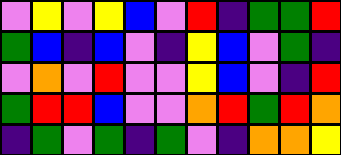[["violet", "yellow", "violet", "yellow", "blue", "violet", "red", "indigo", "green", "green", "red"], ["green", "blue", "indigo", "blue", "violet", "indigo", "yellow", "blue", "violet", "green", "indigo"], ["violet", "orange", "violet", "red", "violet", "violet", "yellow", "blue", "violet", "indigo", "red"], ["green", "red", "red", "blue", "violet", "violet", "orange", "red", "green", "red", "orange"], ["indigo", "green", "violet", "green", "indigo", "green", "violet", "indigo", "orange", "orange", "yellow"]]